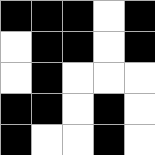[["black", "black", "black", "white", "black"], ["white", "black", "black", "white", "black"], ["white", "black", "white", "white", "white"], ["black", "black", "white", "black", "white"], ["black", "white", "white", "black", "white"]]